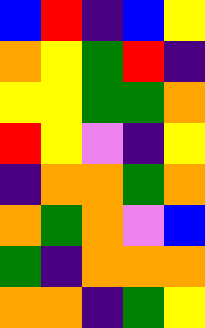[["blue", "red", "indigo", "blue", "yellow"], ["orange", "yellow", "green", "red", "indigo"], ["yellow", "yellow", "green", "green", "orange"], ["red", "yellow", "violet", "indigo", "yellow"], ["indigo", "orange", "orange", "green", "orange"], ["orange", "green", "orange", "violet", "blue"], ["green", "indigo", "orange", "orange", "orange"], ["orange", "orange", "indigo", "green", "yellow"]]